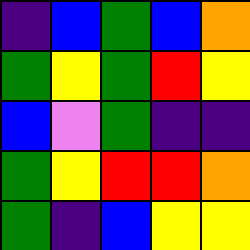[["indigo", "blue", "green", "blue", "orange"], ["green", "yellow", "green", "red", "yellow"], ["blue", "violet", "green", "indigo", "indigo"], ["green", "yellow", "red", "red", "orange"], ["green", "indigo", "blue", "yellow", "yellow"]]